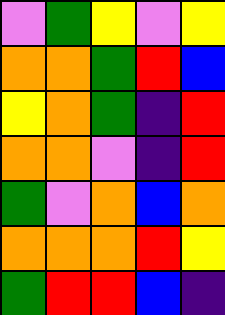[["violet", "green", "yellow", "violet", "yellow"], ["orange", "orange", "green", "red", "blue"], ["yellow", "orange", "green", "indigo", "red"], ["orange", "orange", "violet", "indigo", "red"], ["green", "violet", "orange", "blue", "orange"], ["orange", "orange", "orange", "red", "yellow"], ["green", "red", "red", "blue", "indigo"]]